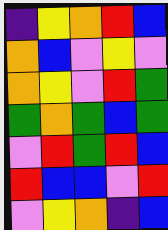[["indigo", "yellow", "orange", "red", "blue"], ["orange", "blue", "violet", "yellow", "violet"], ["orange", "yellow", "violet", "red", "green"], ["green", "orange", "green", "blue", "green"], ["violet", "red", "green", "red", "blue"], ["red", "blue", "blue", "violet", "red"], ["violet", "yellow", "orange", "indigo", "blue"]]